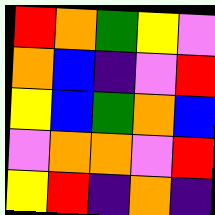[["red", "orange", "green", "yellow", "violet"], ["orange", "blue", "indigo", "violet", "red"], ["yellow", "blue", "green", "orange", "blue"], ["violet", "orange", "orange", "violet", "red"], ["yellow", "red", "indigo", "orange", "indigo"]]